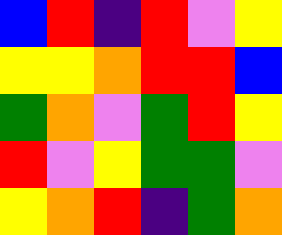[["blue", "red", "indigo", "red", "violet", "yellow"], ["yellow", "yellow", "orange", "red", "red", "blue"], ["green", "orange", "violet", "green", "red", "yellow"], ["red", "violet", "yellow", "green", "green", "violet"], ["yellow", "orange", "red", "indigo", "green", "orange"]]